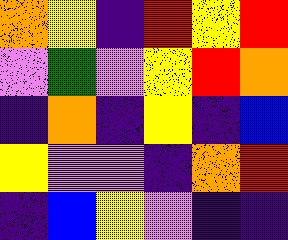[["orange", "yellow", "indigo", "red", "yellow", "red"], ["violet", "green", "violet", "yellow", "red", "orange"], ["indigo", "orange", "indigo", "yellow", "indigo", "blue"], ["yellow", "violet", "violet", "indigo", "orange", "red"], ["indigo", "blue", "yellow", "violet", "indigo", "indigo"]]